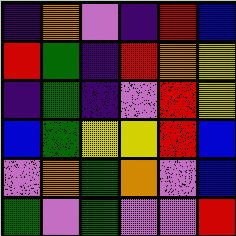[["indigo", "orange", "violet", "indigo", "red", "blue"], ["red", "green", "indigo", "red", "orange", "yellow"], ["indigo", "green", "indigo", "violet", "red", "yellow"], ["blue", "green", "yellow", "yellow", "red", "blue"], ["violet", "orange", "green", "orange", "violet", "blue"], ["green", "violet", "green", "violet", "violet", "red"]]